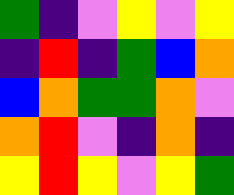[["green", "indigo", "violet", "yellow", "violet", "yellow"], ["indigo", "red", "indigo", "green", "blue", "orange"], ["blue", "orange", "green", "green", "orange", "violet"], ["orange", "red", "violet", "indigo", "orange", "indigo"], ["yellow", "red", "yellow", "violet", "yellow", "green"]]